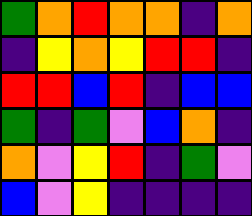[["green", "orange", "red", "orange", "orange", "indigo", "orange"], ["indigo", "yellow", "orange", "yellow", "red", "red", "indigo"], ["red", "red", "blue", "red", "indigo", "blue", "blue"], ["green", "indigo", "green", "violet", "blue", "orange", "indigo"], ["orange", "violet", "yellow", "red", "indigo", "green", "violet"], ["blue", "violet", "yellow", "indigo", "indigo", "indigo", "indigo"]]